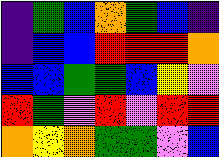[["indigo", "green", "blue", "orange", "green", "blue", "indigo"], ["indigo", "blue", "blue", "red", "red", "red", "orange"], ["blue", "blue", "green", "green", "blue", "yellow", "violet"], ["red", "green", "violet", "red", "violet", "red", "red"], ["orange", "yellow", "orange", "green", "green", "violet", "blue"]]